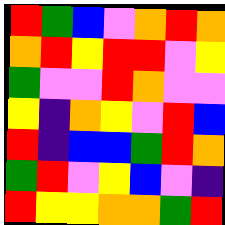[["red", "green", "blue", "violet", "orange", "red", "orange"], ["orange", "red", "yellow", "red", "red", "violet", "yellow"], ["green", "violet", "violet", "red", "orange", "violet", "violet"], ["yellow", "indigo", "orange", "yellow", "violet", "red", "blue"], ["red", "indigo", "blue", "blue", "green", "red", "orange"], ["green", "red", "violet", "yellow", "blue", "violet", "indigo"], ["red", "yellow", "yellow", "orange", "orange", "green", "red"]]